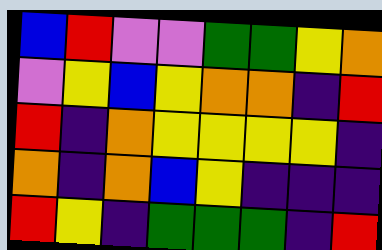[["blue", "red", "violet", "violet", "green", "green", "yellow", "orange"], ["violet", "yellow", "blue", "yellow", "orange", "orange", "indigo", "red"], ["red", "indigo", "orange", "yellow", "yellow", "yellow", "yellow", "indigo"], ["orange", "indigo", "orange", "blue", "yellow", "indigo", "indigo", "indigo"], ["red", "yellow", "indigo", "green", "green", "green", "indigo", "red"]]